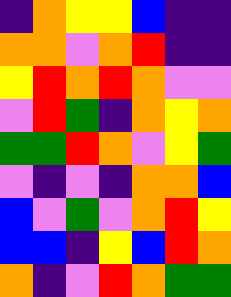[["indigo", "orange", "yellow", "yellow", "blue", "indigo", "indigo"], ["orange", "orange", "violet", "orange", "red", "indigo", "indigo"], ["yellow", "red", "orange", "red", "orange", "violet", "violet"], ["violet", "red", "green", "indigo", "orange", "yellow", "orange"], ["green", "green", "red", "orange", "violet", "yellow", "green"], ["violet", "indigo", "violet", "indigo", "orange", "orange", "blue"], ["blue", "violet", "green", "violet", "orange", "red", "yellow"], ["blue", "blue", "indigo", "yellow", "blue", "red", "orange"], ["orange", "indigo", "violet", "red", "orange", "green", "green"]]